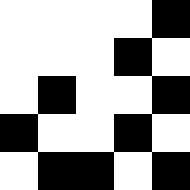[["white", "white", "white", "white", "black"], ["white", "white", "white", "black", "white"], ["white", "black", "white", "white", "black"], ["black", "white", "white", "black", "white"], ["white", "black", "black", "white", "black"]]